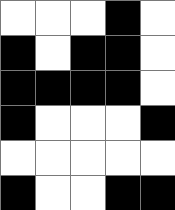[["white", "white", "white", "black", "white"], ["black", "white", "black", "black", "white"], ["black", "black", "black", "black", "white"], ["black", "white", "white", "white", "black"], ["white", "white", "white", "white", "white"], ["black", "white", "white", "black", "black"]]